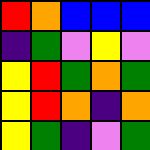[["red", "orange", "blue", "blue", "blue"], ["indigo", "green", "violet", "yellow", "violet"], ["yellow", "red", "green", "orange", "green"], ["yellow", "red", "orange", "indigo", "orange"], ["yellow", "green", "indigo", "violet", "green"]]